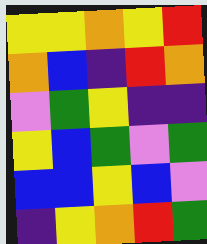[["yellow", "yellow", "orange", "yellow", "red"], ["orange", "blue", "indigo", "red", "orange"], ["violet", "green", "yellow", "indigo", "indigo"], ["yellow", "blue", "green", "violet", "green"], ["blue", "blue", "yellow", "blue", "violet"], ["indigo", "yellow", "orange", "red", "green"]]